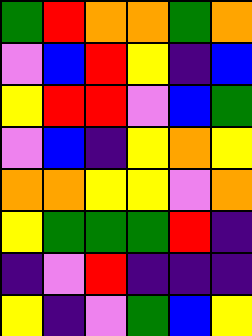[["green", "red", "orange", "orange", "green", "orange"], ["violet", "blue", "red", "yellow", "indigo", "blue"], ["yellow", "red", "red", "violet", "blue", "green"], ["violet", "blue", "indigo", "yellow", "orange", "yellow"], ["orange", "orange", "yellow", "yellow", "violet", "orange"], ["yellow", "green", "green", "green", "red", "indigo"], ["indigo", "violet", "red", "indigo", "indigo", "indigo"], ["yellow", "indigo", "violet", "green", "blue", "yellow"]]